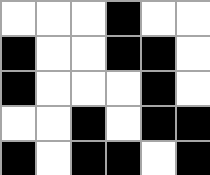[["white", "white", "white", "black", "white", "white"], ["black", "white", "white", "black", "black", "white"], ["black", "white", "white", "white", "black", "white"], ["white", "white", "black", "white", "black", "black"], ["black", "white", "black", "black", "white", "black"]]